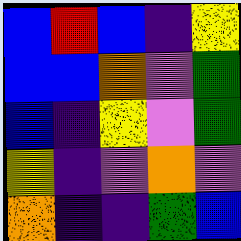[["blue", "red", "blue", "indigo", "yellow"], ["blue", "blue", "orange", "violet", "green"], ["blue", "indigo", "yellow", "violet", "green"], ["yellow", "indigo", "violet", "orange", "violet"], ["orange", "indigo", "indigo", "green", "blue"]]